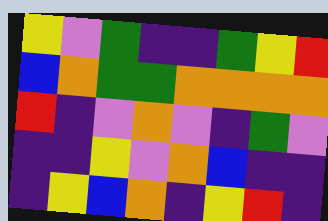[["yellow", "violet", "green", "indigo", "indigo", "green", "yellow", "red"], ["blue", "orange", "green", "green", "orange", "orange", "orange", "orange"], ["red", "indigo", "violet", "orange", "violet", "indigo", "green", "violet"], ["indigo", "indigo", "yellow", "violet", "orange", "blue", "indigo", "indigo"], ["indigo", "yellow", "blue", "orange", "indigo", "yellow", "red", "indigo"]]